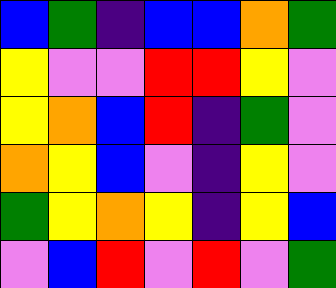[["blue", "green", "indigo", "blue", "blue", "orange", "green"], ["yellow", "violet", "violet", "red", "red", "yellow", "violet"], ["yellow", "orange", "blue", "red", "indigo", "green", "violet"], ["orange", "yellow", "blue", "violet", "indigo", "yellow", "violet"], ["green", "yellow", "orange", "yellow", "indigo", "yellow", "blue"], ["violet", "blue", "red", "violet", "red", "violet", "green"]]